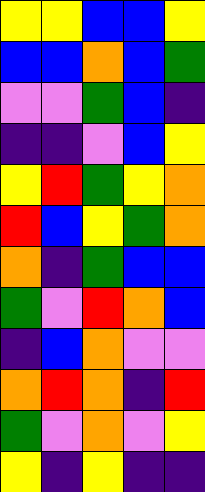[["yellow", "yellow", "blue", "blue", "yellow"], ["blue", "blue", "orange", "blue", "green"], ["violet", "violet", "green", "blue", "indigo"], ["indigo", "indigo", "violet", "blue", "yellow"], ["yellow", "red", "green", "yellow", "orange"], ["red", "blue", "yellow", "green", "orange"], ["orange", "indigo", "green", "blue", "blue"], ["green", "violet", "red", "orange", "blue"], ["indigo", "blue", "orange", "violet", "violet"], ["orange", "red", "orange", "indigo", "red"], ["green", "violet", "orange", "violet", "yellow"], ["yellow", "indigo", "yellow", "indigo", "indigo"]]